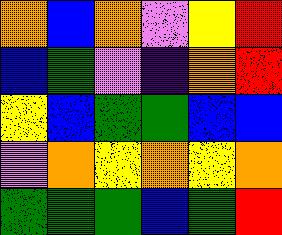[["orange", "blue", "orange", "violet", "yellow", "red"], ["blue", "green", "violet", "indigo", "orange", "red"], ["yellow", "blue", "green", "green", "blue", "blue"], ["violet", "orange", "yellow", "orange", "yellow", "orange"], ["green", "green", "green", "blue", "green", "red"]]